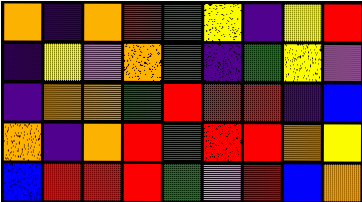[["orange", "indigo", "orange", "red", "green", "yellow", "indigo", "yellow", "red"], ["indigo", "yellow", "violet", "orange", "green", "indigo", "green", "yellow", "violet"], ["indigo", "orange", "orange", "green", "red", "red", "red", "indigo", "blue"], ["orange", "indigo", "orange", "red", "green", "red", "red", "orange", "yellow"], ["blue", "red", "red", "red", "green", "violet", "red", "blue", "orange"]]